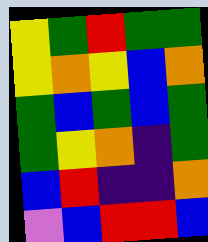[["yellow", "green", "red", "green", "green"], ["yellow", "orange", "yellow", "blue", "orange"], ["green", "blue", "green", "blue", "green"], ["green", "yellow", "orange", "indigo", "green"], ["blue", "red", "indigo", "indigo", "orange"], ["violet", "blue", "red", "red", "blue"]]